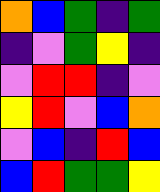[["orange", "blue", "green", "indigo", "green"], ["indigo", "violet", "green", "yellow", "indigo"], ["violet", "red", "red", "indigo", "violet"], ["yellow", "red", "violet", "blue", "orange"], ["violet", "blue", "indigo", "red", "blue"], ["blue", "red", "green", "green", "yellow"]]